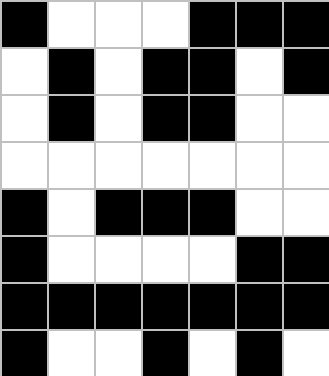[["black", "white", "white", "white", "black", "black", "black"], ["white", "black", "white", "black", "black", "white", "black"], ["white", "black", "white", "black", "black", "white", "white"], ["white", "white", "white", "white", "white", "white", "white"], ["black", "white", "black", "black", "black", "white", "white"], ["black", "white", "white", "white", "white", "black", "black"], ["black", "black", "black", "black", "black", "black", "black"], ["black", "white", "white", "black", "white", "black", "white"]]